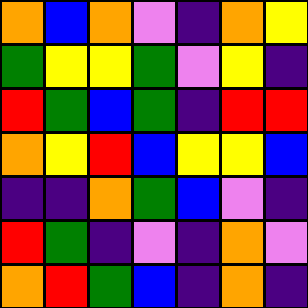[["orange", "blue", "orange", "violet", "indigo", "orange", "yellow"], ["green", "yellow", "yellow", "green", "violet", "yellow", "indigo"], ["red", "green", "blue", "green", "indigo", "red", "red"], ["orange", "yellow", "red", "blue", "yellow", "yellow", "blue"], ["indigo", "indigo", "orange", "green", "blue", "violet", "indigo"], ["red", "green", "indigo", "violet", "indigo", "orange", "violet"], ["orange", "red", "green", "blue", "indigo", "orange", "indigo"]]